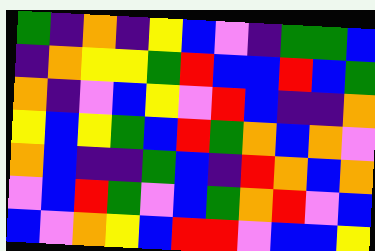[["green", "indigo", "orange", "indigo", "yellow", "blue", "violet", "indigo", "green", "green", "blue"], ["indigo", "orange", "yellow", "yellow", "green", "red", "blue", "blue", "red", "blue", "green"], ["orange", "indigo", "violet", "blue", "yellow", "violet", "red", "blue", "indigo", "indigo", "orange"], ["yellow", "blue", "yellow", "green", "blue", "red", "green", "orange", "blue", "orange", "violet"], ["orange", "blue", "indigo", "indigo", "green", "blue", "indigo", "red", "orange", "blue", "orange"], ["violet", "blue", "red", "green", "violet", "blue", "green", "orange", "red", "violet", "blue"], ["blue", "violet", "orange", "yellow", "blue", "red", "red", "violet", "blue", "blue", "yellow"]]